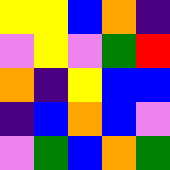[["yellow", "yellow", "blue", "orange", "indigo"], ["violet", "yellow", "violet", "green", "red"], ["orange", "indigo", "yellow", "blue", "blue"], ["indigo", "blue", "orange", "blue", "violet"], ["violet", "green", "blue", "orange", "green"]]